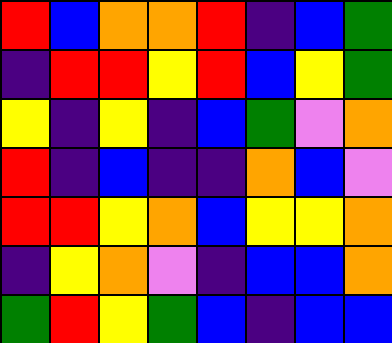[["red", "blue", "orange", "orange", "red", "indigo", "blue", "green"], ["indigo", "red", "red", "yellow", "red", "blue", "yellow", "green"], ["yellow", "indigo", "yellow", "indigo", "blue", "green", "violet", "orange"], ["red", "indigo", "blue", "indigo", "indigo", "orange", "blue", "violet"], ["red", "red", "yellow", "orange", "blue", "yellow", "yellow", "orange"], ["indigo", "yellow", "orange", "violet", "indigo", "blue", "blue", "orange"], ["green", "red", "yellow", "green", "blue", "indigo", "blue", "blue"]]